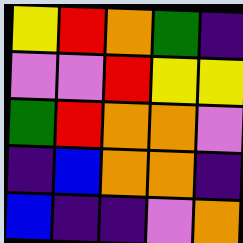[["yellow", "red", "orange", "green", "indigo"], ["violet", "violet", "red", "yellow", "yellow"], ["green", "red", "orange", "orange", "violet"], ["indigo", "blue", "orange", "orange", "indigo"], ["blue", "indigo", "indigo", "violet", "orange"]]